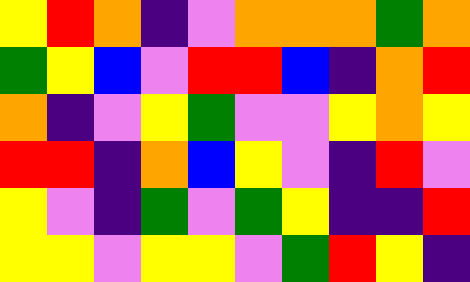[["yellow", "red", "orange", "indigo", "violet", "orange", "orange", "orange", "green", "orange"], ["green", "yellow", "blue", "violet", "red", "red", "blue", "indigo", "orange", "red"], ["orange", "indigo", "violet", "yellow", "green", "violet", "violet", "yellow", "orange", "yellow"], ["red", "red", "indigo", "orange", "blue", "yellow", "violet", "indigo", "red", "violet"], ["yellow", "violet", "indigo", "green", "violet", "green", "yellow", "indigo", "indigo", "red"], ["yellow", "yellow", "violet", "yellow", "yellow", "violet", "green", "red", "yellow", "indigo"]]